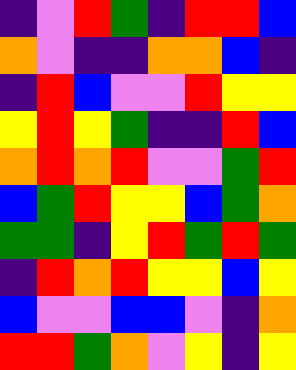[["indigo", "violet", "red", "green", "indigo", "red", "red", "blue"], ["orange", "violet", "indigo", "indigo", "orange", "orange", "blue", "indigo"], ["indigo", "red", "blue", "violet", "violet", "red", "yellow", "yellow"], ["yellow", "red", "yellow", "green", "indigo", "indigo", "red", "blue"], ["orange", "red", "orange", "red", "violet", "violet", "green", "red"], ["blue", "green", "red", "yellow", "yellow", "blue", "green", "orange"], ["green", "green", "indigo", "yellow", "red", "green", "red", "green"], ["indigo", "red", "orange", "red", "yellow", "yellow", "blue", "yellow"], ["blue", "violet", "violet", "blue", "blue", "violet", "indigo", "orange"], ["red", "red", "green", "orange", "violet", "yellow", "indigo", "yellow"]]